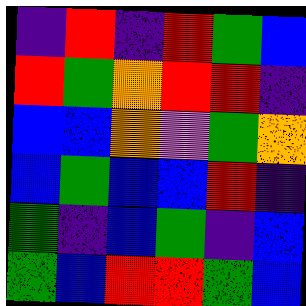[["indigo", "red", "indigo", "red", "green", "blue"], ["red", "green", "orange", "red", "red", "indigo"], ["blue", "blue", "orange", "violet", "green", "orange"], ["blue", "green", "blue", "blue", "red", "indigo"], ["green", "indigo", "blue", "green", "indigo", "blue"], ["green", "blue", "red", "red", "green", "blue"]]